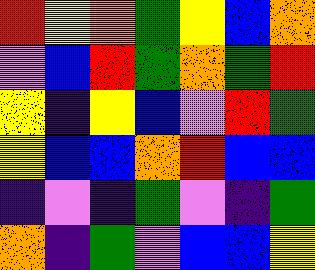[["red", "yellow", "orange", "green", "yellow", "blue", "orange"], ["violet", "blue", "red", "green", "orange", "green", "red"], ["yellow", "indigo", "yellow", "blue", "violet", "red", "green"], ["yellow", "blue", "blue", "orange", "red", "blue", "blue"], ["indigo", "violet", "indigo", "green", "violet", "indigo", "green"], ["orange", "indigo", "green", "violet", "blue", "blue", "yellow"]]